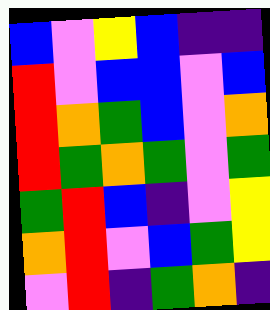[["blue", "violet", "yellow", "blue", "indigo", "indigo"], ["red", "violet", "blue", "blue", "violet", "blue"], ["red", "orange", "green", "blue", "violet", "orange"], ["red", "green", "orange", "green", "violet", "green"], ["green", "red", "blue", "indigo", "violet", "yellow"], ["orange", "red", "violet", "blue", "green", "yellow"], ["violet", "red", "indigo", "green", "orange", "indigo"]]